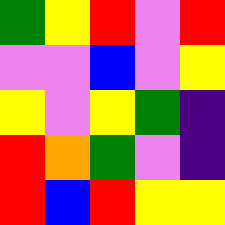[["green", "yellow", "red", "violet", "red"], ["violet", "violet", "blue", "violet", "yellow"], ["yellow", "violet", "yellow", "green", "indigo"], ["red", "orange", "green", "violet", "indigo"], ["red", "blue", "red", "yellow", "yellow"]]